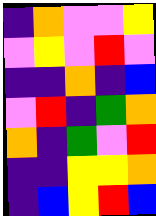[["indigo", "orange", "violet", "violet", "yellow"], ["violet", "yellow", "violet", "red", "violet"], ["indigo", "indigo", "orange", "indigo", "blue"], ["violet", "red", "indigo", "green", "orange"], ["orange", "indigo", "green", "violet", "red"], ["indigo", "indigo", "yellow", "yellow", "orange"], ["indigo", "blue", "yellow", "red", "blue"]]